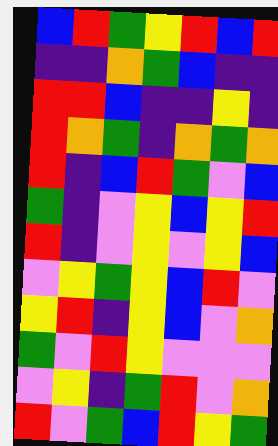[["blue", "red", "green", "yellow", "red", "blue", "red"], ["indigo", "indigo", "orange", "green", "blue", "indigo", "indigo"], ["red", "red", "blue", "indigo", "indigo", "yellow", "indigo"], ["red", "orange", "green", "indigo", "orange", "green", "orange"], ["red", "indigo", "blue", "red", "green", "violet", "blue"], ["green", "indigo", "violet", "yellow", "blue", "yellow", "red"], ["red", "indigo", "violet", "yellow", "violet", "yellow", "blue"], ["violet", "yellow", "green", "yellow", "blue", "red", "violet"], ["yellow", "red", "indigo", "yellow", "blue", "violet", "orange"], ["green", "violet", "red", "yellow", "violet", "violet", "violet"], ["violet", "yellow", "indigo", "green", "red", "violet", "orange"], ["red", "violet", "green", "blue", "red", "yellow", "green"]]